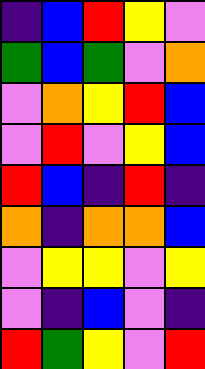[["indigo", "blue", "red", "yellow", "violet"], ["green", "blue", "green", "violet", "orange"], ["violet", "orange", "yellow", "red", "blue"], ["violet", "red", "violet", "yellow", "blue"], ["red", "blue", "indigo", "red", "indigo"], ["orange", "indigo", "orange", "orange", "blue"], ["violet", "yellow", "yellow", "violet", "yellow"], ["violet", "indigo", "blue", "violet", "indigo"], ["red", "green", "yellow", "violet", "red"]]